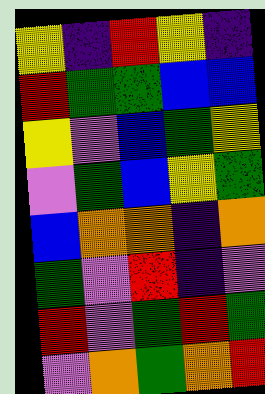[["yellow", "indigo", "red", "yellow", "indigo"], ["red", "green", "green", "blue", "blue"], ["yellow", "violet", "blue", "green", "yellow"], ["violet", "green", "blue", "yellow", "green"], ["blue", "orange", "orange", "indigo", "orange"], ["green", "violet", "red", "indigo", "violet"], ["red", "violet", "green", "red", "green"], ["violet", "orange", "green", "orange", "red"]]